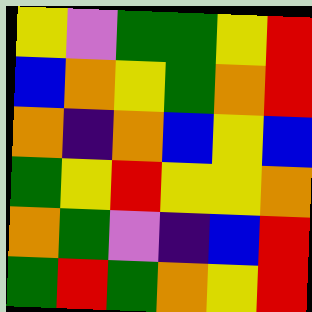[["yellow", "violet", "green", "green", "yellow", "red"], ["blue", "orange", "yellow", "green", "orange", "red"], ["orange", "indigo", "orange", "blue", "yellow", "blue"], ["green", "yellow", "red", "yellow", "yellow", "orange"], ["orange", "green", "violet", "indigo", "blue", "red"], ["green", "red", "green", "orange", "yellow", "red"]]